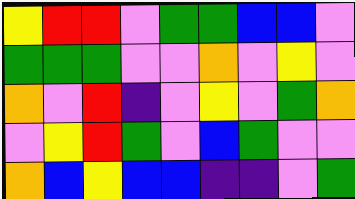[["yellow", "red", "red", "violet", "green", "green", "blue", "blue", "violet"], ["green", "green", "green", "violet", "violet", "orange", "violet", "yellow", "violet"], ["orange", "violet", "red", "indigo", "violet", "yellow", "violet", "green", "orange"], ["violet", "yellow", "red", "green", "violet", "blue", "green", "violet", "violet"], ["orange", "blue", "yellow", "blue", "blue", "indigo", "indigo", "violet", "green"]]